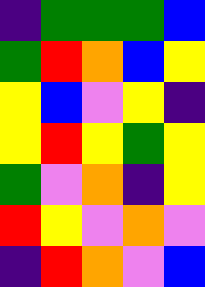[["indigo", "green", "green", "green", "blue"], ["green", "red", "orange", "blue", "yellow"], ["yellow", "blue", "violet", "yellow", "indigo"], ["yellow", "red", "yellow", "green", "yellow"], ["green", "violet", "orange", "indigo", "yellow"], ["red", "yellow", "violet", "orange", "violet"], ["indigo", "red", "orange", "violet", "blue"]]